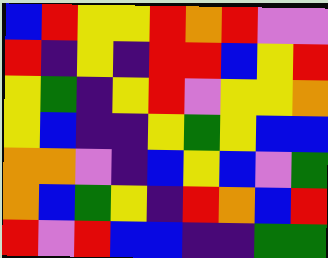[["blue", "red", "yellow", "yellow", "red", "orange", "red", "violet", "violet"], ["red", "indigo", "yellow", "indigo", "red", "red", "blue", "yellow", "red"], ["yellow", "green", "indigo", "yellow", "red", "violet", "yellow", "yellow", "orange"], ["yellow", "blue", "indigo", "indigo", "yellow", "green", "yellow", "blue", "blue"], ["orange", "orange", "violet", "indigo", "blue", "yellow", "blue", "violet", "green"], ["orange", "blue", "green", "yellow", "indigo", "red", "orange", "blue", "red"], ["red", "violet", "red", "blue", "blue", "indigo", "indigo", "green", "green"]]